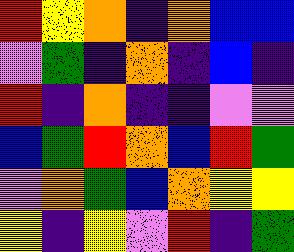[["red", "yellow", "orange", "indigo", "orange", "blue", "blue"], ["violet", "green", "indigo", "orange", "indigo", "blue", "indigo"], ["red", "indigo", "orange", "indigo", "indigo", "violet", "violet"], ["blue", "green", "red", "orange", "blue", "red", "green"], ["violet", "orange", "green", "blue", "orange", "yellow", "yellow"], ["yellow", "indigo", "yellow", "violet", "red", "indigo", "green"]]